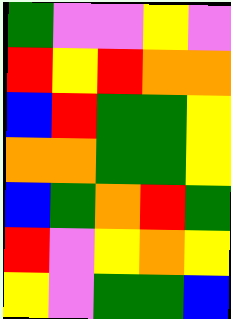[["green", "violet", "violet", "yellow", "violet"], ["red", "yellow", "red", "orange", "orange"], ["blue", "red", "green", "green", "yellow"], ["orange", "orange", "green", "green", "yellow"], ["blue", "green", "orange", "red", "green"], ["red", "violet", "yellow", "orange", "yellow"], ["yellow", "violet", "green", "green", "blue"]]